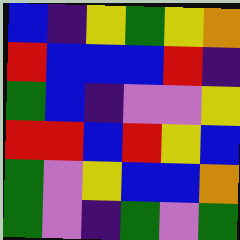[["blue", "indigo", "yellow", "green", "yellow", "orange"], ["red", "blue", "blue", "blue", "red", "indigo"], ["green", "blue", "indigo", "violet", "violet", "yellow"], ["red", "red", "blue", "red", "yellow", "blue"], ["green", "violet", "yellow", "blue", "blue", "orange"], ["green", "violet", "indigo", "green", "violet", "green"]]